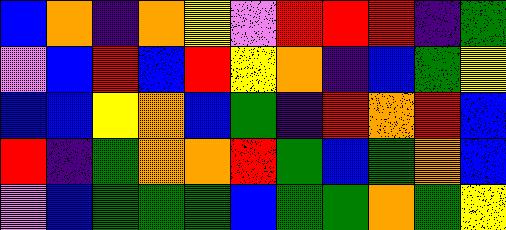[["blue", "orange", "indigo", "orange", "yellow", "violet", "red", "red", "red", "indigo", "green"], ["violet", "blue", "red", "blue", "red", "yellow", "orange", "indigo", "blue", "green", "yellow"], ["blue", "blue", "yellow", "orange", "blue", "green", "indigo", "red", "orange", "red", "blue"], ["red", "indigo", "green", "orange", "orange", "red", "green", "blue", "green", "orange", "blue"], ["violet", "blue", "green", "green", "green", "blue", "green", "green", "orange", "green", "yellow"]]